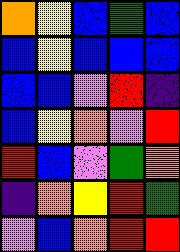[["orange", "yellow", "blue", "green", "blue"], ["blue", "yellow", "blue", "blue", "blue"], ["blue", "blue", "violet", "red", "indigo"], ["blue", "yellow", "orange", "violet", "red"], ["red", "blue", "violet", "green", "orange"], ["indigo", "orange", "yellow", "red", "green"], ["violet", "blue", "orange", "red", "red"]]